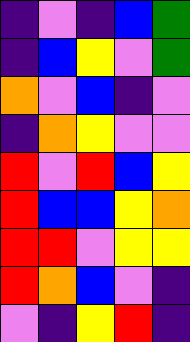[["indigo", "violet", "indigo", "blue", "green"], ["indigo", "blue", "yellow", "violet", "green"], ["orange", "violet", "blue", "indigo", "violet"], ["indigo", "orange", "yellow", "violet", "violet"], ["red", "violet", "red", "blue", "yellow"], ["red", "blue", "blue", "yellow", "orange"], ["red", "red", "violet", "yellow", "yellow"], ["red", "orange", "blue", "violet", "indigo"], ["violet", "indigo", "yellow", "red", "indigo"]]